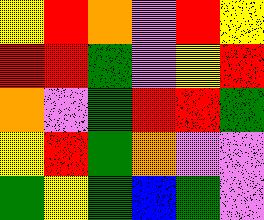[["yellow", "red", "orange", "violet", "red", "yellow"], ["red", "red", "green", "violet", "yellow", "red"], ["orange", "violet", "green", "red", "red", "green"], ["yellow", "red", "green", "orange", "violet", "violet"], ["green", "yellow", "green", "blue", "green", "violet"]]